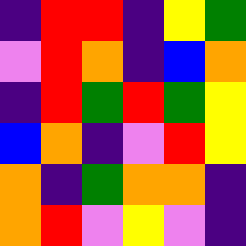[["indigo", "red", "red", "indigo", "yellow", "green"], ["violet", "red", "orange", "indigo", "blue", "orange"], ["indigo", "red", "green", "red", "green", "yellow"], ["blue", "orange", "indigo", "violet", "red", "yellow"], ["orange", "indigo", "green", "orange", "orange", "indigo"], ["orange", "red", "violet", "yellow", "violet", "indigo"]]